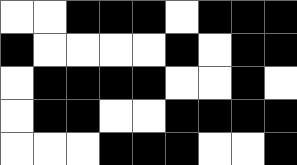[["white", "white", "black", "black", "black", "white", "black", "black", "black"], ["black", "white", "white", "white", "white", "black", "white", "black", "black"], ["white", "black", "black", "black", "black", "white", "white", "black", "white"], ["white", "black", "black", "white", "white", "black", "black", "black", "black"], ["white", "white", "white", "black", "black", "black", "white", "white", "black"]]